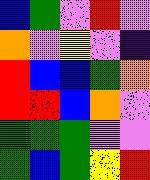[["blue", "green", "violet", "red", "violet"], ["orange", "violet", "yellow", "violet", "indigo"], ["red", "blue", "blue", "green", "orange"], ["red", "red", "blue", "orange", "violet"], ["green", "green", "green", "violet", "violet"], ["green", "blue", "green", "yellow", "red"]]